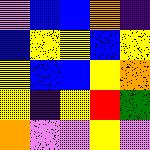[["violet", "blue", "blue", "orange", "indigo"], ["blue", "yellow", "yellow", "blue", "yellow"], ["yellow", "blue", "blue", "yellow", "orange"], ["yellow", "indigo", "yellow", "red", "green"], ["orange", "violet", "violet", "yellow", "violet"]]